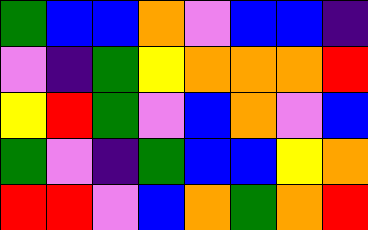[["green", "blue", "blue", "orange", "violet", "blue", "blue", "indigo"], ["violet", "indigo", "green", "yellow", "orange", "orange", "orange", "red"], ["yellow", "red", "green", "violet", "blue", "orange", "violet", "blue"], ["green", "violet", "indigo", "green", "blue", "blue", "yellow", "orange"], ["red", "red", "violet", "blue", "orange", "green", "orange", "red"]]